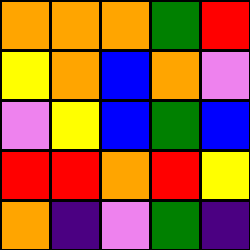[["orange", "orange", "orange", "green", "red"], ["yellow", "orange", "blue", "orange", "violet"], ["violet", "yellow", "blue", "green", "blue"], ["red", "red", "orange", "red", "yellow"], ["orange", "indigo", "violet", "green", "indigo"]]